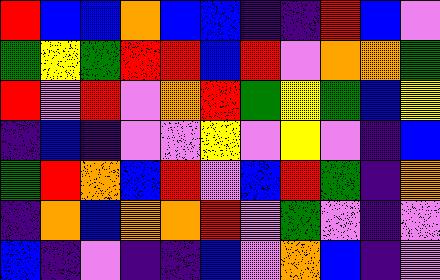[["red", "blue", "blue", "orange", "blue", "blue", "indigo", "indigo", "red", "blue", "violet"], ["green", "yellow", "green", "red", "red", "blue", "red", "violet", "orange", "orange", "green"], ["red", "violet", "red", "violet", "orange", "red", "green", "yellow", "green", "blue", "yellow"], ["indigo", "blue", "indigo", "violet", "violet", "yellow", "violet", "yellow", "violet", "indigo", "blue"], ["green", "red", "orange", "blue", "red", "violet", "blue", "red", "green", "indigo", "orange"], ["indigo", "orange", "blue", "orange", "orange", "red", "violet", "green", "violet", "indigo", "violet"], ["blue", "indigo", "violet", "indigo", "indigo", "blue", "violet", "orange", "blue", "indigo", "violet"]]